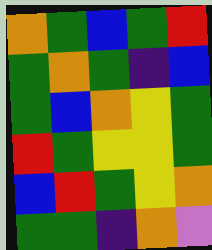[["orange", "green", "blue", "green", "red"], ["green", "orange", "green", "indigo", "blue"], ["green", "blue", "orange", "yellow", "green"], ["red", "green", "yellow", "yellow", "green"], ["blue", "red", "green", "yellow", "orange"], ["green", "green", "indigo", "orange", "violet"]]